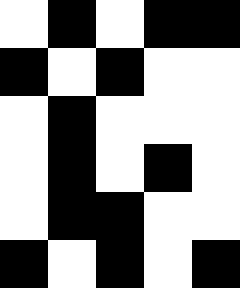[["white", "black", "white", "black", "black"], ["black", "white", "black", "white", "white"], ["white", "black", "white", "white", "white"], ["white", "black", "white", "black", "white"], ["white", "black", "black", "white", "white"], ["black", "white", "black", "white", "black"]]